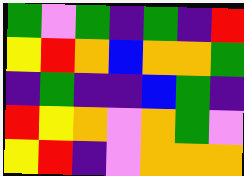[["green", "violet", "green", "indigo", "green", "indigo", "red"], ["yellow", "red", "orange", "blue", "orange", "orange", "green"], ["indigo", "green", "indigo", "indigo", "blue", "green", "indigo"], ["red", "yellow", "orange", "violet", "orange", "green", "violet"], ["yellow", "red", "indigo", "violet", "orange", "orange", "orange"]]